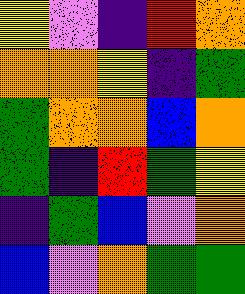[["yellow", "violet", "indigo", "red", "orange"], ["orange", "orange", "yellow", "indigo", "green"], ["green", "orange", "orange", "blue", "orange"], ["green", "indigo", "red", "green", "yellow"], ["indigo", "green", "blue", "violet", "orange"], ["blue", "violet", "orange", "green", "green"]]